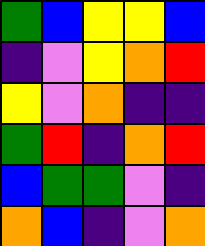[["green", "blue", "yellow", "yellow", "blue"], ["indigo", "violet", "yellow", "orange", "red"], ["yellow", "violet", "orange", "indigo", "indigo"], ["green", "red", "indigo", "orange", "red"], ["blue", "green", "green", "violet", "indigo"], ["orange", "blue", "indigo", "violet", "orange"]]